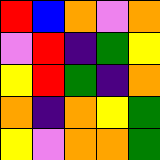[["red", "blue", "orange", "violet", "orange"], ["violet", "red", "indigo", "green", "yellow"], ["yellow", "red", "green", "indigo", "orange"], ["orange", "indigo", "orange", "yellow", "green"], ["yellow", "violet", "orange", "orange", "green"]]